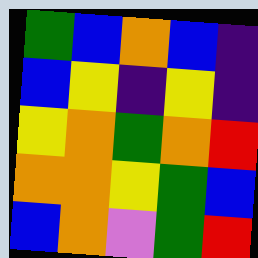[["green", "blue", "orange", "blue", "indigo"], ["blue", "yellow", "indigo", "yellow", "indigo"], ["yellow", "orange", "green", "orange", "red"], ["orange", "orange", "yellow", "green", "blue"], ["blue", "orange", "violet", "green", "red"]]